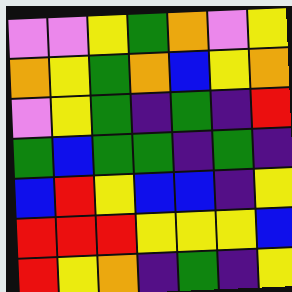[["violet", "violet", "yellow", "green", "orange", "violet", "yellow"], ["orange", "yellow", "green", "orange", "blue", "yellow", "orange"], ["violet", "yellow", "green", "indigo", "green", "indigo", "red"], ["green", "blue", "green", "green", "indigo", "green", "indigo"], ["blue", "red", "yellow", "blue", "blue", "indigo", "yellow"], ["red", "red", "red", "yellow", "yellow", "yellow", "blue"], ["red", "yellow", "orange", "indigo", "green", "indigo", "yellow"]]